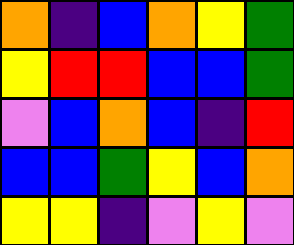[["orange", "indigo", "blue", "orange", "yellow", "green"], ["yellow", "red", "red", "blue", "blue", "green"], ["violet", "blue", "orange", "blue", "indigo", "red"], ["blue", "blue", "green", "yellow", "blue", "orange"], ["yellow", "yellow", "indigo", "violet", "yellow", "violet"]]